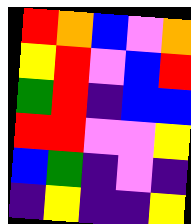[["red", "orange", "blue", "violet", "orange"], ["yellow", "red", "violet", "blue", "red"], ["green", "red", "indigo", "blue", "blue"], ["red", "red", "violet", "violet", "yellow"], ["blue", "green", "indigo", "violet", "indigo"], ["indigo", "yellow", "indigo", "indigo", "yellow"]]